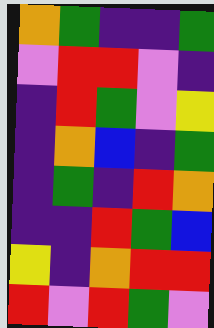[["orange", "green", "indigo", "indigo", "green"], ["violet", "red", "red", "violet", "indigo"], ["indigo", "red", "green", "violet", "yellow"], ["indigo", "orange", "blue", "indigo", "green"], ["indigo", "green", "indigo", "red", "orange"], ["indigo", "indigo", "red", "green", "blue"], ["yellow", "indigo", "orange", "red", "red"], ["red", "violet", "red", "green", "violet"]]